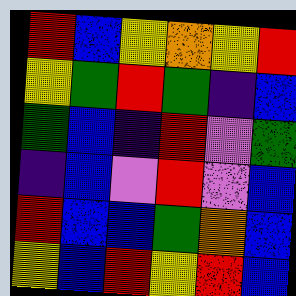[["red", "blue", "yellow", "orange", "yellow", "red"], ["yellow", "green", "red", "green", "indigo", "blue"], ["green", "blue", "indigo", "red", "violet", "green"], ["indigo", "blue", "violet", "red", "violet", "blue"], ["red", "blue", "blue", "green", "orange", "blue"], ["yellow", "blue", "red", "yellow", "red", "blue"]]